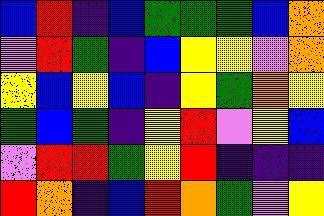[["blue", "red", "indigo", "blue", "green", "green", "green", "blue", "orange"], ["violet", "red", "green", "indigo", "blue", "yellow", "yellow", "violet", "orange"], ["yellow", "blue", "yellow", "blue", "indigo", "yellow", "green", "orange", "yellow"], ["green", "blue", "green", "indigo", "yellow", "red", "violet", "yellow", "blue"], ["violet", "red", "red", "green", "yellow", "red", "indigo", "indigo", "indigo"], ["red", "orange", "indigo", "blue", "red", "orange", "green", "violet", "yellow"]]